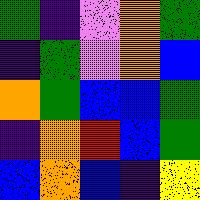[["green", "indigo", "violet", "orange", "green"], ["indigo", "green", "violet", "orange", "blue"], ["orange", "green", "blue", "blue", "green"], ["indigo", "orange", "red", "blue", "green"], ["blue", "orange", "blue", "indigo", "yellow"]]